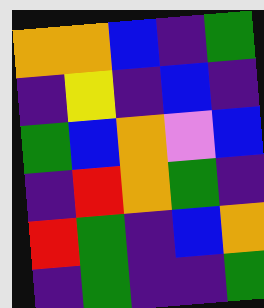[["orange", "orange", "blue", "indigo", "green"], ["indigo", "yellow", "indigo", "blue", "indigo"], ["green", "blue", "orange", "violet", "blue"], ["indigo", "red", "orange", "green", "indigo"], ["red", "green", "indigo", "blue", "orange"], ["indigo", "green", "indigo", "indigo", "green"]]